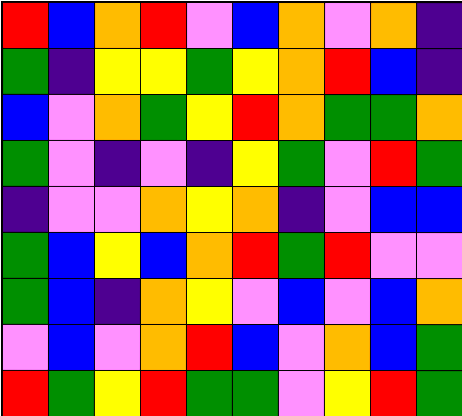[["red", "blue", "orange", "red", "violet", "blue", "orange", "violet", "orange", "indigo"], ["green", "indigo", "yellow", "yellow", "green", "yellow", "orange", "red", "blue", "indigo"], ["blue", "violet", "orange", "green", "yellow", "red", "orange", "green", "green", "orange"], ["green", "violet", "indigo", "violet", "indigo", "yellow", "green", "violet", "red", "green"], ["indigo", "violet", "violet", "orange", "yellow", "orange", "indigo", "violet", "blue", "blue"], ["green", "blue", "yellow", "blue", "orange", "red", "green", "red", "violet", "violet"], ["green", "blue", "indigo", "orange", "yellow", "violet", "blue", "violet", "blue", "orange"], ["violet", "blue", "violet", "orange", "red", "blue", "violet", "orange", "blue", "green"], ["red", "green", "yellow", "red", "green", "green", "violet", "yellow", "red", "green"]]